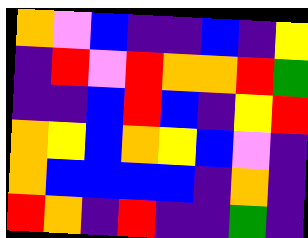[["orange", "violet", "blue", "indigo", "indigo", "blue", "indigo", "yellow"], ["indigo", "red", "violet", "red", "orange", "orange", "red", "green"], ["indigo", "indigo", "blue", "red", "blue", "indigo", "yellow", "red"], ["orange", "yellow", "blue", "orange", "yellow", "blue", "violet", "indigo"], ["orange", "blue", "blue", "blue", "blue", "indigo", "orange", "indigo"], ["red", "orange", "indigo", "red", "indigo", "indigo", "green", "indigo"]]